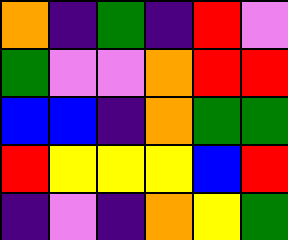[["orange", "indigo", "green", "indigo", "red", "violet"], ["green", "violet", "violet", "orange", "red", "red"], ["blue", "blue", "indigo", "orange", "green", "green"], ["red", "yellow", "yellow", "yellow", "blue", "red"], ["indigo", "violet", "indigo", "orange", "yellow", "green"]]